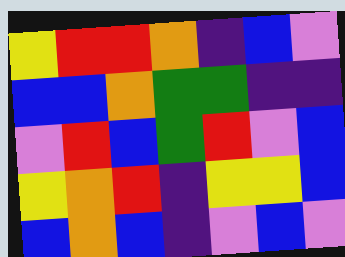[["yellow", "red", "red", "orange", "indigo", "blue", "violet"], ["blue", "blue", "orange", "green", "green", "indigo", "indigo"], ["violet", "red", "blue", "green", "red", "violet", "blue"], ["yellow", "orange", "red", "indigo", "yellow", "yellow", "blue"], ["blue", "orange", "blue", "indigo", "violet", "blue", "violet"]]